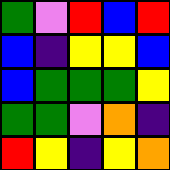[["green", "violet", "red", "blue", "red"], ["blue", "indigo", "yellow", "yellow", "blue"], ["blue", "green", "green", "green", "yellow"], ["green", "green", "violet", "orange", "indigo"], ["red", "yellow", "indigo", "yellow", "orange"]]